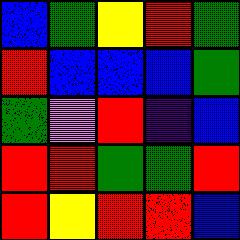[["blue", "green", "yellow", "red", "green"], ["red", "blue", "blue", "blue", "green"], ["green", "violet", "red", "indigo", "blue"], ["red", "red", "green", "green", "red"], ["red", "yellow", "red", "red", "blue"]]